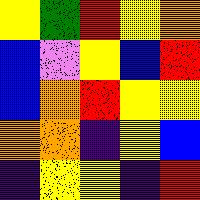[["yellow", "green", "red", "yellow", "orange"], ["blue", "violet", "yellow", "blue", "red"], ["blue", "orange", "red", "yellow", "yellow"], ["orange", "orange", "indigo", "yellow", "blue"], ["indigo", "yellow", "yellow", "indigo", "red"]]